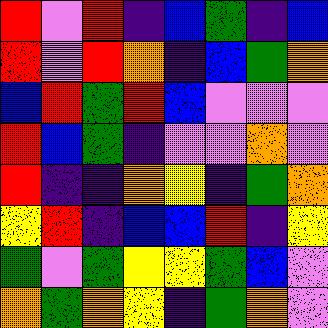[["red", "violet", "red", "indigo", "blue", "green", "indigo", "blue"], ["red", "violet", "red", "orange", "indigo", "blue", "green", "orange"], ["blue", "red", "green", "red", "blue", "violet", "violet", "violet"], ["red", "blue", "green", "indigo", "violet", "violet", "orange", "violet"], ["red", "indigo", "indigo", "orange", "yellow", "indigo", "green", "orange"], ["yellow", "red", "indigo", "blue", "blue", "red", "indigo", "yellow"], ["green", "violet", "green", "yellow", "yellow", "green", "blue", "violet"], ["orange", "green", "orange", "yellow", "indigo", "green", "orange", "violet"]]